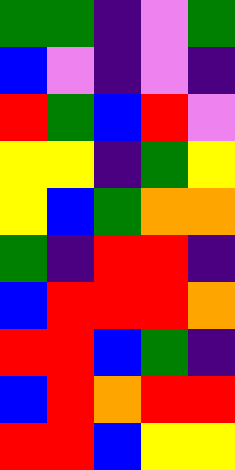[["green", "green", "indigo", "violet", "green"], ["blue", "violet", "indigo", "violet", "indigo"], ["red", "green", "blue", "red", "violet"], ["yellow", "yellow", "indigo", "green", "yellow"], ["yellow", "blue", "green", "orange", "orange"], ["green", "indigo", "red", "red", "indigo"], ["blue", "red", "red", "red", "orange"], ["red", "red", "blue", "green", "indigo"], ["blue", "red", "orange", "red", "red"], ["red", "red", "blue", "yellow", "yellow"]]